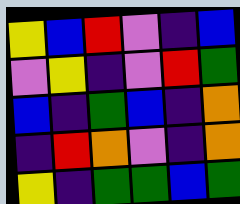[["yellow", "blue", "red", "violet", "indigo", "blue"], ["violet", "yellow", "indigo", "violet", "red", "green"], ["blue", "indigo", "green", "blue", "indigo", "orange"], ["indigo", "red", "orange", "violet", "indigo", "orange"], ["yellow", "indigo", "green", "green", "blue", "green"]]